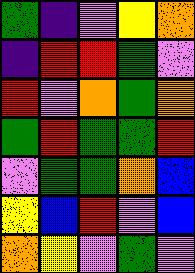[["green", "indigo", "violet", "yellow", "orange"], ["indigo", "red", "red", "green", "violet"], ["red", "violet", "orange", "green", "orange"], ["green", "red", "green", "green", "red"], ["violet", "green", "green", "orange", "blue"], ["yellow", "blue", "red", "violet", "blue"], ["orange", "yellow", "violet", "green", "violet"]]